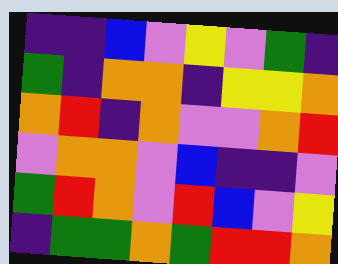[["indigo", "indigo", "blue", "violet", "yellow", "violet", "green", "indigo"], ["green", "indigo", "orange", "orange", "indigo", "yellow", "yellow", "orange"], ["orange", "red", "indigo", "orange", "violet", "violet", "orange", "red"], ["violet", "orange", "orange", "violet", "blue", "indigo", "indigo", "violet"], ["green", "red", "orange", "violet", "red", "blue", "violet", "yellow"], ["indigo", "green", "green", "orange", "green", "red", "red", "orange"]]